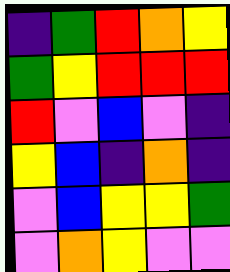[["indigo", "green", "red", "orange", "yellow"], ["green", "yellow", "red", "red", "red"], ["red", "violet", "blue", "violet", "indigo"], ["yellow", "blue", "indigo", "orange", "indigo"], ["violet", "blue", "yellow", "yellow", "green"], ["violet", "orange", "yellow", "violet", "violet"]]